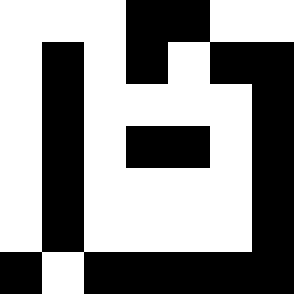[["white", "white", "white", "black", "black", "white", "white"], ["white", "black", "white", "black", "white", "black", "black"], ["white", "black", "white", "white", "white", "white", "black"], ["white", "black", "white", "black", "black", "white", "black"], ["white", "black", "white", "white", "white", "white", "black"], ["white", "black", "white", "white", "white", "white", "black"], ["black", "white", "black", "black", "black", "black", "black"]]